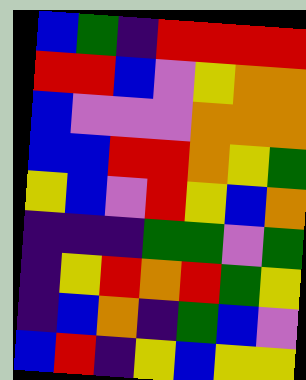[["blue", "green", "indigo", "red", "red", "red", "red"], ["red", "red", "blue", "violet", "yellow", "orange", "orange"], ["blue", "violet", "violet", "violet", "orange", "orange", "orange"], ["blue", "blue", "red", "red", "orange", "yellow", "green"], ["yellow", "blue", "violet", "red", "yellow", "blue", "orange"], ["indigo", "indigo", "indigo", "green", "green", "violet", "green"], ["indigo", "yellow", "red", "orange", "red", "green", "yellow"], ["indigo", "blue", "orange", "indigo", "green", "blue", "violet"], ["blue", "red", "indigo", "yellow", "blue", "yellow", "yellow"]]